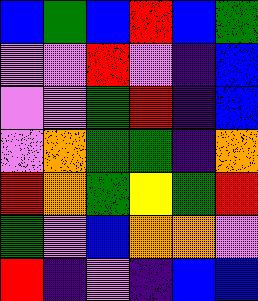[["blue", "green", "blue", "red", "blue", "green"], ["violet", "violet", "red", "violet", "indigo", "blue"], ["violet", "violet", "green", "red", "indigo", "blue"], ["violet", "orange", "green", "green", "indigo", "orange"], ["red", "orange", "green", "yellow", "green", "red"], ["green", "violet", "blue", "orange", "orange", "violet"], ["red", "indigo", "violet", "indigo", "blue", "blue"]]